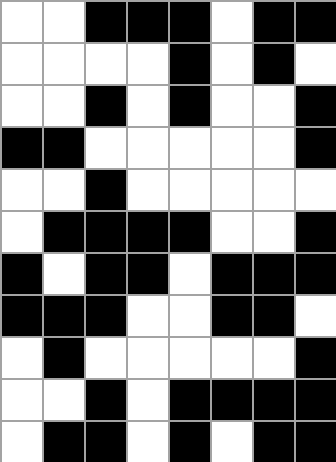[["white", "white", "black", "black", "black", "white", "black", "black"], ["white", "white", "white", "white", "black", "white", "black", "white"], ["white", "white", "black", "white", "black", "white", "white", "black"], ["black", "black", "white", "white", "white", "white", "white", "black"], ["white", "white", "black", "white", "white", "white", "white", "white"], ["white", "black", "black", "black", "black", "white", "white", "black"], ["black", "white", "black", "black", "white", "black", "black", "black"], ["black", "black", "black", "white", "white", "black", "black", "white"], ["white", "black", "white", "white", "white", "white", "white", "black"], ["white", "white", "black", "white", "black", "black", "black", "black"], ["white", "black", "black", "white", "black", "white", "black", "black"]]